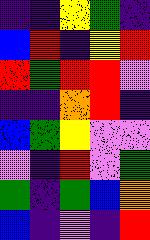[["indigo", "indigo", "yellow", "green", "indigo"], ["blue", "red", "indigo", "yellow", "red"], ["red", "green", "red", "red", "violet"], ["indigo", "indigo", "orange", "red", "indigo"], ["blue", "green", "yellow", "violet", "violet"], ["violet", "indigo", "red", "violet", "green"], ["green", "indigo", "green", "blue", "orange"], ["blue", "indigo", "violet", "indigo", "red"]]